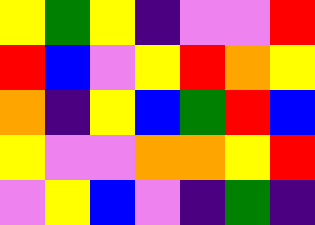[["yellow", "green", "yellow", "indigo", "violet", "violet", "red"], ["red", "blue", "violet", "yellow", "red", "orange", "yellow"], ["orange", "indigo", "yellow", "blue", "green", "red", "blue"], ["yellow", "violet", "violet", "orange", "orange", "yellow", "red"], ["violet", "yellow", "blue", "violet", "indigo", "green", "indigo"]]